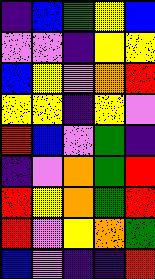[["indigo", "blue", "green", "yellow", "blue"], ["violet", "violet", "indigo", "yellow", "yellow"], ["blue", "yellow", "violet", "orange", "red"], ["yellow", "yellow", "indigo", "yellow", "violet"], ["red", "blue", "violet", "green", "indigo"], ["indigo", "violet", "orange", "green", "red"], ["red", "yellow", "orange", "green", "red"], ["red", "violet", "yellow", "orange", "green"], ["blue", "violet", "indigo", "indigo", "red"]]